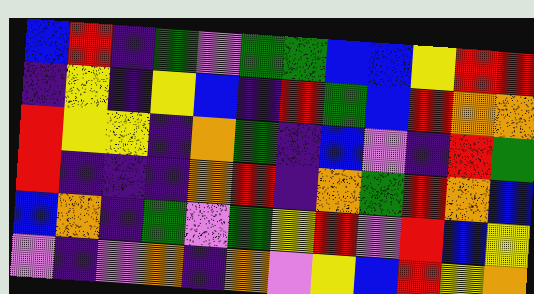[["blue", "red", "indigo", "green", "violet", "green", "green", "blue", "blue", "yellow", "red", "red"], ["indigo", "yellow", "indigo", "yellow", "blue", "indigo", "red", "green", "blue", "red", "orange", "orange"], ["red", "yellow", "yellow", "indigo", "orange", "green", "indigo", "blue", "violet", "indigo", "red", "green"], ["red", "indigo", "indigo", "indigo", "orange", "red", "indigo", "orange", "green", "red", "orange", "blue"], ["blue", "orange", "indigo", "green", "violet", "green", "yellow", "red", "violet", "red", "blue", "yellow"], ["violet", "indigo", "violet", "orange", "indigo", "orange", "violet", "yellow", "blue", "red", "yellow", "orange"]]